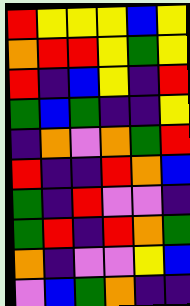[["red", "yellow", "yellow", "yellow", "blue", "yellow"], ["orange", "red", "red", "yellow", "green", "yellow"], ["red", "indigo", "blue", "yellow", "indigo", "red"], ["green", "blue", "green", "indigo", "indigo", "yellow"], ["indigo", "orange", "violet", "orange", "green", "red"], ["red", "indigo", "indigo", "red", "orange", "blue"], ["green", "indigo", "red", "violet", "violet", "indigo"], ["green", "red", "indigo", "red", "orange", "green"], ["orange", "indigo", "violet", "violet", "yellow", "blue"], ["violet", "blue", "green", "orange", "indigo", "indigo"]]